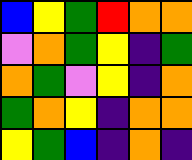[["blue", "yellow", "green", "red", "orange", "orange"], ["violet", "orange", "green", "yellow", "indigo", "green"], ["orange", "green", "violet", "yellow", "indigo", "orange"], ["green", "orange", "yellow", "indigo", "orange", "orange"], ["yellow", "green", "blue", "indigo", "orange", "indigo"]]